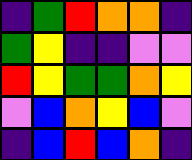[["indigo", "green", "red", "orange", "orange", "indigo"], ["green", "yellow", "indigo", "indigo", "violet", "violet"], ["red", "yellow", "green", "green", "orange", "yellow"], ["violet", "blue", "orange", "yellow", "blue", "violet"], ["indigo", "blue", "red", "blue", "orange", "indigo"]]